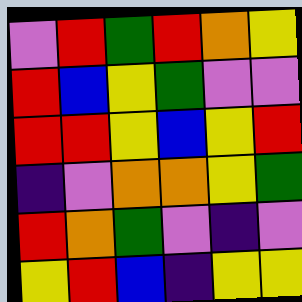[["violet", "red", "green", "red", "orange", "yellow"], ["red", "blue", "yellow", "green", "violet", "violet"], ["red", "red", "yellow", "blue", "yellow", "red"], ["indigo", "violet", "orange", "orange", "yellow", "green"], ["red", "orange", "green", "violet", "indigo", "violet"], ["yellow", "red", "blue", "indigo", "yellow", "yellow"]]